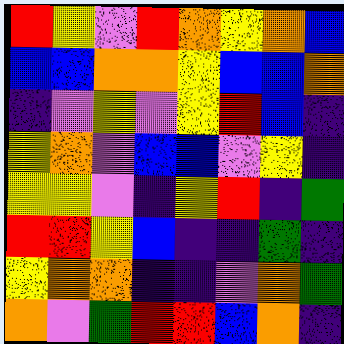[["red", "yellow", "violet", "red", "orange", "yellow", "orange", "blue"], ["blue", "blue", "orange", "orange", "yellow", "blue", "blue", "orange"], ["indigo", "violet", "yellow", "violet", "yellow", "red", "blue", "indigo"], ["yellow", "orange", "violet", "blue", "blue", "violet", "yellow", "indigo"], ["yellow", "yellow", "violet", "indigo", "yellow", "red", "indigo", "green"], ["red", "red", "yellow", "blue", "indigo", "indigo", "green", "indigo"], ["yellow", "orange", "orange", "indigo", "indigo", "violet", "orange", "green"], ["orange", "violet", "green", "red", "red", "blue", "orange", "indigo"]]